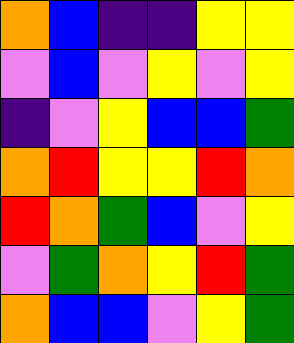[["orange", "blue", "indigo", "indigo", "yellow", "yellow"], ["violet", "blue", "violet", "yellow", "violet", "yellow"], ["indigo", "violet", "yellow", "blue", "blue", "green"], ["orange", "red", "yellow", "yellow", "red", "orange"], ["red", "orange", "green", "blue", "violet", "yellow"], ["violet", "green", "orange", "yellow", "red", "green"], ["orange", "blue", "blue", "violet", "yellow", "green"]]